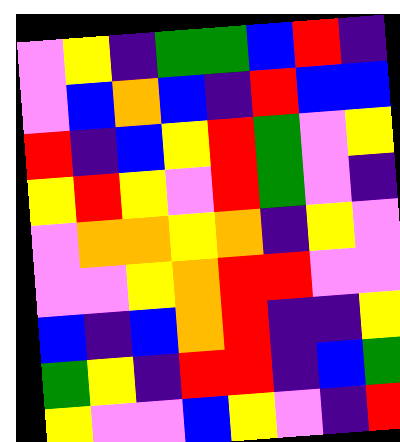[["violet", "yellow", "indigo", "green", "green", "blue", "red", "indigo"], ["violet", "blue", "orange", "blue", "indigo", "red", "blue", "blue"], ["red", "indigo", "blue", "yellow", "red", "green", "violet", "yellow"], ["yellow", "red", "yellow", "violet", "red", "green", "violet", "indigo"], ["violet", "orange", "orange", "yellow", "orange", "indigo", "yellow", "violet"], ["violet", "violet", "yellow", "orange", "red", "red", "violet", "violet"], ["blue", "indigo", "blue", "orange", "red", "indigo", "indigo", "yellow"], ["green", "yellow", "indigo", "red", "red", "indigo", "blue", "green"], ["yellow", "violet", "violet", "blue", "yellow", "violet", "indigo", "red"]]